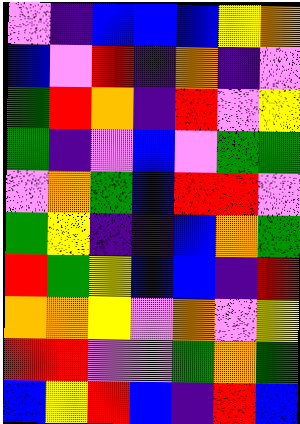[["violet", "indigo", "blue", "blue", "blue", "yellow", "orange"], ["blue", "violet", "red", "indigo", "orange", "indigo", "violet"], ["green", "red", "orange", "indigo", "red", "violet", "yellow"], ["green", "indigo", "violet", "blue", "violet", "green", "green"], ["violet", "orange", "green", "blue", "red", "red", "violet"], ["green", "yellow", "indigo", "indigo", "blue", "orange", "green"], ["red", "green", "yellow", "blue", "blue", "indigo", "red"], ["orange", "orange", "yellow", "violet", "orange", "violet", "yellow"], ["red", "red", "violet", "violet", "green", "orange", "green"], ["blue", "yellow", "red", "blue", "indigo", "red", "blue"]]